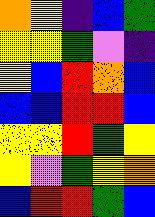[["orange", "yellow", "indigo", "blue", "green"], ["yellow", "yellow", "green", "violet", "indigo"], ["yellow", "blue", "red", "orange", "blue"], ["blue", "blue", "red", "red", "blue"], ["yellow", "yellow", "red", "green", "yellow"], ["yellow", "violet", "green", "yellow", "orange"], ["blue", "red", "red", "green", "blue"]]